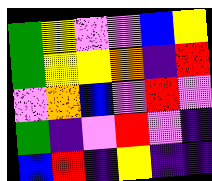[["green", "yellow", "violet", "violet", "blue", "yellow"], ["green", "yellow", "yellow", "orange", "indigo", "red"], ["violet", "orange", "blue", "violet", "red", "violet"], ["green", "indigo", "violet", "red", "violet", "indigo"], ["blue", "red", "indigo", "yellow", "indigo", "indigo"]]